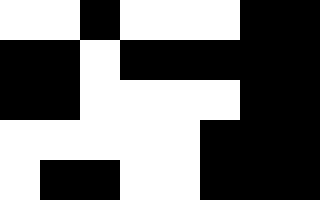[["white", "white", "black", "white", "white", "white", "black", "black"], ["black", "black", "white", "black", "black", "black", "black", "black"], ["black", "black", "white", "white", "white", "white", "black", "black"], ["white", "white", "white", "white", "white", "black", "black", "black"], ["white", "black", "black", "white", "white", "black", "black", "black"]]